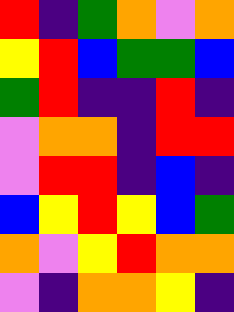[["red", "indigo", "green", "orange", "violet", "orange"], ["yellow", "red", "blue", "green", "green", "blue"], ["green", "red", "indigo", "indigo", "red", "indigo"], ["violet", "orange", "orange", "indigo", "red", "red"], ["violet", "red", "red", "indigo", "blue", "indigo"], ["blue", "yellow", "red", "yellow", "blue", "green"], ["orange", "violet", "yellow", "red", "orange", "orange"], ["violet", "indigo", "orange", "orange", "yellow", "indigo"]]